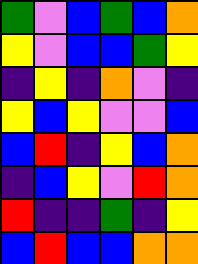[["green", "violet", "blue", "green", "blue", "orange"], ["yellow", "violet", "blue", "blue", "green", "yellow"], ["indigo", "yellow", "indigo", "orange", "violet", "indigo"], ["yellow", "blue", "yellow", "violet", "violet", "blue"], ["blue", "red", "indigo", "yellow", "blue", "orange"], ["indigo", "blue", "yellow", "violet", "red", "orange"], ["red", "indigo", "indigo", "green", "indigo", "yellow"], ["blue", "red", "blue", "blue", "orange", "orange"]]